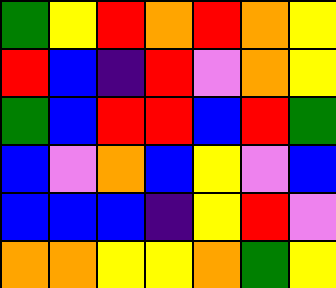[["green", "yellow", "red", "orange", "red", "orange", "yellow"], ["red", "blue", "indigo", "red", "violet", "orange", "yellow"], ["green", "blue", "red", "red", "blue", "red", "green"], ["blue", "violet", "orange", "blue", "yellow", "violet", "blue"], ["blue", "blue", "blue", "indigo", "yellow", "red", "violet"], ["orange", "orange", "yellow", "yellow", "orange", "green", "yellow"]]